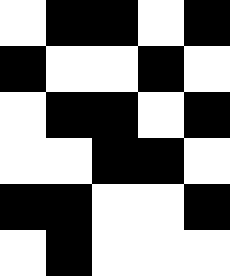[["white", "black", "black", "white", "black"], ["black", "white", "white", "black", "white"], ["white", "black", "black", "white", "black"], ["white", "white", "black", "black", "white"], ["black", "black", "white", "white", "black"], ["white", "black", "white", "white", "white"]]